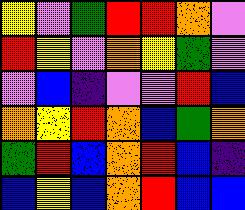[["yellow", "violet", "green", "red", "red", "orange", "violet"], ["red", "yellow", "violet", "orange", "yellow", "green", "violet"], ["violet", "blue", "indigo", "violet", "violet", "red", "blue"], ["orange", "yellow", "red", "orange", "blue", "green", "orange"], ["green", "red", "blue", "orange", "red", "blue", "indigo"], ["blue", "yellow", "blue", "orange", "red", "blue", "blue"]]